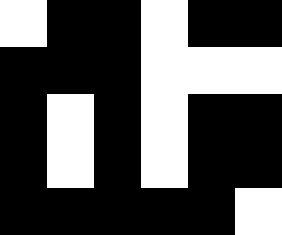[["white", "black", "black", "white", "black", "black"], ["black", "black", "black", "white", "white", "white"], ["black", "white", "black", "white", "black", "black"], ["black", "white", "black", "white", "black", "black"], ["black", "black", "black", "black", "black", "white"]]